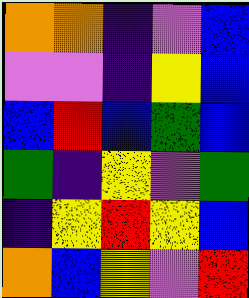[["orange", "orange", "indigo", "violet", "blue"], ["violet", "violet", "indigo", "yellow", "blue"], ["blue", "red", "blue", "green", "blue"], ["green", "indigo", "yellow", "violet", "green"], ["indigo", "yellow", "red", "yellow", "blue"], ["orange", "blue", "yellow", "violet", "red"]]